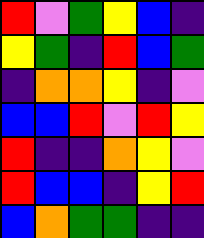[["red", "violet", "green", "yellow", "blue", "indigo"], ["yellow", "green", "indigo", "red", "blue", "green"], ["indigo", "orange", "orange", "yellow", "indigo", "violet"], ["blue", "blue", "red", "violet", "red", "yellow"], ["red", "indigo", "indigo", "orange", "yellow", "violet"], ["red", "blue", "blue", "indigo", "yellow", "red"], ["blue", "orange", "green", "green", "indigo", "indigo"]]